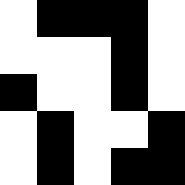[["white", "black", "black", "black", "white"], ["white", "white", "white", "black", "white"], ["black", "white", "white", "black", "white"], ["white", "black", "white", "white", "black"], ["white", "black", "white", "black", "black"]]